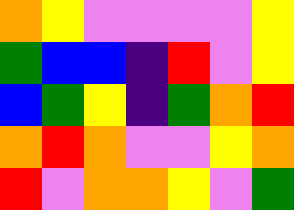[["orange", "yellow", "violet", "violet", "violet", "violet", "yellow"], ["green", "blue", "blue", "indigo", "red", "violet", "yellow"], ["blue", "green", "yellow", "indigo", "green", "orange", "red"], ["orange", "red", "orange", "violet", "violet", "yellow", "orange"], ["red", "violet", "orange", "orange", "yellow", "violet", "green"]]